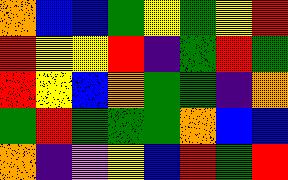[["orange", "blue", "blue", "green", "yellow", "green", "yellow", "red"], ["red", "yellow", "yellow", "red", "indigo", "green", "red", "green"], ["red", "yellow", "blue", "orange", "green", "green", "indigo", "orange"], ["green", "red", "green", "green", "green", "orange", "blue", "blue"], ["orange", "indigo", "violet", "yellow", "blue", "red", "green", "red"]]